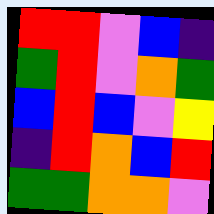[["red", "red", "violet", "blue", "indigo"], ["green", "red", "violet", "orange", "green"], ["blue", "red", "blue", "violet", "yellow"], ["indigo", "red", "orange", "blue", "red"], ["green", "green", "orange", "orange", "violet"]]